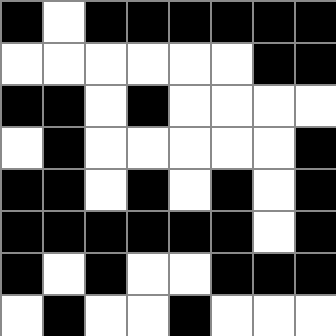[["black", "white", "black", "black", "black", "black", "black", "black"], ["white", "white", "white", "white", "white", "white", "black", "black"], ["black", "black", "white", "black", "white", "white", "white", "white"], ["white", "black", "white", "white", "white", "white", "white", "black"], ["black", "black", "white", "black", "white", "black", "white", "black"], ["black", "black", "black", "black", "black", "black", "white", "black"], ["black", "white", "black", "white", "white", "black", "black", "black"], ["white", "black", "white", "white", "black", "white", "white", "white"]]